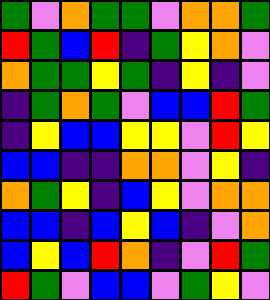[["green", "violet", "orange", "green", "green", "violet", "orange", "orange", "green"], ["red", "green", "blue", "red", "indigo", "green", "yellow", "orange", "violet"], ["orange", "green", "green", "yellow", "green", "indigo", "yellow", "indigo", "violet"], ["indigo", "green", "orange", "green", "violet", "blue", "blue", "red", "green"], ["indigo", "yellow", "blue", "blue", "yellow", "yellow", "violet", "red", "yellow"], ["blue", "blue", "indigo", "indigo", "orange", "orange", "violet", "yellow", "indigo"], ["orange", "green", "yellow", "indigo", "blue", "yellow", "violet", "orange", "orange"], ["blue", "blue", "indigo", "blue", "yellow", "blue", "indigo", "violet", "orange"], ["blue", "yellow", "blue", "red", "orange", "indigo", "violet", "red", "green"], ["red", "green", "violet", "blue", "blue", "violet", "green", "yellow", "violet"]]